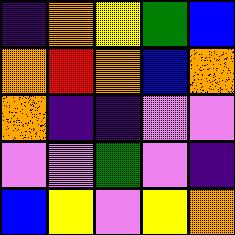[["indigo", "orange", "yellow", "green", "blue"], ["orange", "red", "orange", "blue", "orange"], ["orange", "indigo", "indigo", "violet", "violet"], ["violet", "violet", "green", "violet", "indigo"], ["blue", "yellow", "violet", "yellow", "orange"]]